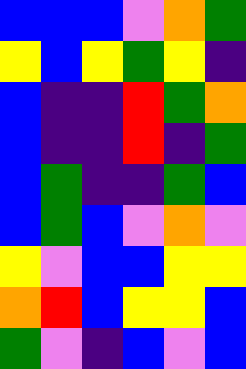[["blue", "blue", "blue", "violet", "orange", "green"], ["yellow", "blue", "yellow", "green", "yellow", "indigo"], ["blue", "indigo", "indigo", "red", "green", "orange"], ["blue", "indigo", "indigo", "red", "indigo", "green"], ["blue", "green", "indigo", "indigo", "green", "blue"], ["blue", "green", "blue", "violet", "orange", "violet"], ["yellow", "violet", "blue", "blue", "yellow", "yellow"], ["orange", "red", "blue", "yellow", "yellow", "blue"], ["green", "violet", "indigo", "blue", "violet", "blue"]]